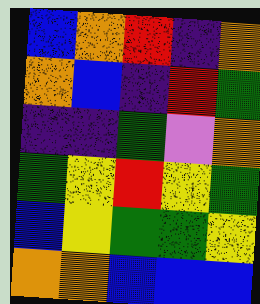[["blue", "orange", "red", "indigo", "orange"], ["orange", "blue", "indigo", "red", "green"], ["indigo", "indigo", "green", "violet", "orange"], ["green", "yellow", "red", "yellow", "green"], ["blue", "yellow", "green", "green", "yellow"], ["orange", "orange", "blue", "blue", "blue"]]